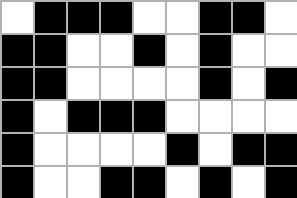[["white", "black", "black", "black", "white", "white", "black", "black", "white"], ["black", "black", "white", "white", "black", "white", "black", "white", "white"], ["black", "black", "white", "white", "white", "white", "black", "white", "black"], ["black", "white", "black", "black", "black", "white", "white", "white", "white"], ["black", "white", "white", "white", "white", "black", "white", "black", "black"], ["black", "white", "white", "black", "black", "white", "black", "white", "black"]]